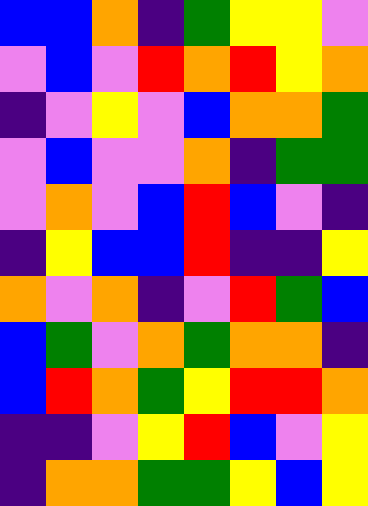[["blue", "blue", "orange", "indigo", "green", "yellow", "yellow", "violet"], ["violet", "blue", "violet", "red", "orange", "red", "yellow", "orange"], ["indigo", "violet", "yellow", "violet", "blue", "orange", "orange", "green"], ["violet", "blue", "violet", "violet", "orange", "indigo", "green", "green"], ["violet", "orange", "violet", "blue", "red", "blue", "violet", "indigo"], ["indigo", "yellow", "blue", "blue", "red", "indigo", "indigo", "yellow"], ["orange", "violet", "orange", "indigo", "violet", "red", "green", "blue"], ["blue", "green", "violet", "orange", "green", "orange", "orange", "indigo"], ["blue", "red", "orange", "green", "yellow", "red", "red", "orange"], ["indigo", "indigo", "violet", "yellow", "red", "blue", "violet", "yellow"], ["indigo", "orange", "orange", "green", "green", "yellow", "blue", "yellow"]]